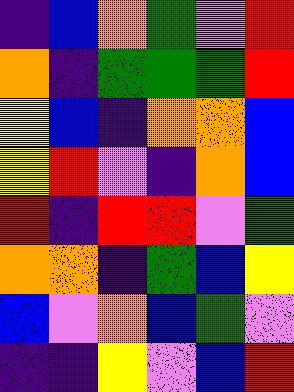[["indigo", "blue", "orange", "green", "violet", "red"], ["orange", "indigo", "green", "green", "green", "red"], ["yellow", "blue", "indigo", "orange", "orange", "blue"], ["yellow", "red", "violet", "indigo", "orange", "blue"], ["red", "indigo", "red", "red", "violet", "green"], ["orange", "orange", "indigo", "green", "blue", "yellow"], ["blue", "violet", "orange", "blue", "green", "violet"], ["indigo", "indigo", "yellow", "violet", "blue", "red"]]